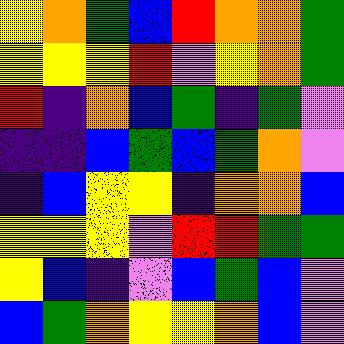[["yellow", "orange", "green", "blue", "red", "orange", "orange", "green"], ["yellow", "yellow", "yellow", "red", "violet", "yellow", "orange", "green"], ["red", "indigo", "orange", "blue", "green", "indigo", "green", "violet"], ["indigo", "indigo", "blue", "green", "blue", "green", "orange", "violet"], ["indigo", "blue", "yellow", "yellow", "indigo", "orange", "orange", "blue"], ["yellow", "yellow", "yellow", "violet", "red", "red", "green", "green"], ["yellow", "blue", "indigo", "violet", "blue", "green", "blue", "violet"], ["blue", "green", "orange", "yellow", "yellow", "orange", "blue", "violet"]]